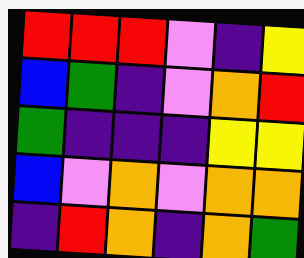[["red", "red", "red", "violet", "indigo", "yellow"], ["blue", "green", "indigo", "violet", "orange", "red"], ["green", "indigo", "indigo", "indigo", "yellow", "yellow"], ["blue", "violet", "orange", "violet", "orange", "orange"], ["indigo", "red", "orange", "indigo", "orange", "green"]]